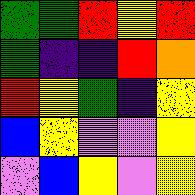[["green", "green", "red", "yellow", "red"], ["green", "indigo", "indigo", "red", "orange"], ["red", "yellow", "green", "indigo", "yellow"], ["blue", "yellow", "violet", "violet", "yellow"], ["violet", "blue", "yellow", "violet", "yellow"]]